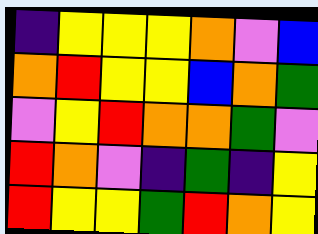[["indigo", "yellow", "yellow", "yellow", "orange", "violet", "blue"], ["orange", "red", "yellow", "yellow", "blue", "orange", "green"], ["violet", "yellow", "red", "orange", "orange", "green", "violet"], ["red", "orange", "violet", "indigo", "green", "indigo", "yellow"], ["red", "yellow", "yellow", "green", "red", "orange", "yellow"]]